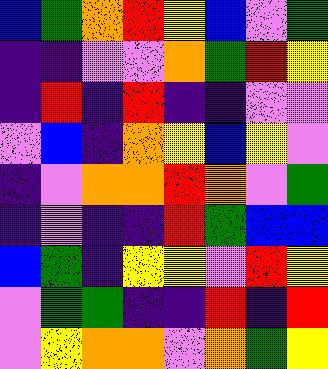[["blue", "green", "orange", "red", "yellow", "blue", "violet", "green"], ["indigo", "indigo", "violet", "violet", "orange", "green", "red", "yellow"], ["indigo", "red", "indigo", "red", "indigo", "indigo", "violet", "violet"], ["violet", "blue", "indigo", "orange", "yellow", "blue", "yellow", "violet"], ["indigo", "violet", "orange", "orange", "red", "orange", "violet", "green"], ["indigo", "violet", "indigo", "indigo", "red", "green", "blue", "blue"], ["blue", "green", "indigo", "yellow", "yellow", "violet", "red", "yellow"], ["violet", "green", "green", "indigo", "indigo", "red", "indigo", "red"], ["violet", "yellow", "orange", "orange", "violet", "orange", "green", "yellow"]]